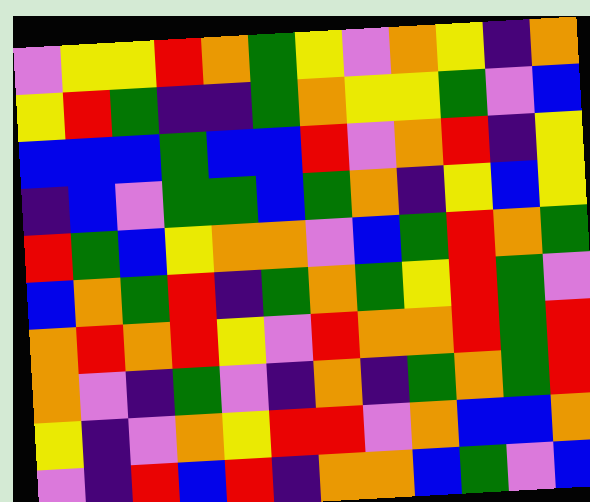[["violet", "yellow", "yellow", "red", "orange", "green", "yellow", "violet", "orange", "yellow", "indigo", "orange"], ["yellow", "red", "green", "indigo", "indigo", "green", "orange", "yellow", "yellow", "green", "violet", "blue"], ["blue", "blue", "blue", "green", "blue", "blue", "red", "violet", "orange", "red", "indigo", "yellow"], ["indigo", "blue", "violet", "green", "green", "blue", "green", "orange", "indigo", "yellow", "blue", "yellow"], ["red", "green", "blue", "yellow", "orange", "orange", "violet", "blue", "green", "red", "orange", "green"], ["blue", "orange", "green", "red", "indigo", "green", "orange", "green", "yellow", "red", "green", "violet"], ["orange", "red", "orange", "red", "yellow", "violet", "red", "orange", "orange", "red", "green", "red"], ["orange", "violet", "indigo", "green", "violet", "indigo", "orange", "indigo", "green", "orange", "green", "red"], ["yellow", "indigo", "violet", "orange", "yellow", "red", "red", "violet", "orange", "blue", "blue", "orange"], ["violet", "indigo", "red", "blue", "red", "indigo", "orange", "orange", "blue", "green", "violet", "blue"]]